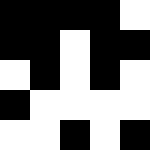[["black", "black", "black", "black", "white"], ["black", "black", "white", "black", "black"], ["white", "black", "white", "black", "white"], ["black", "white", "white", "white", "white"], ["white", "white", "black", "white", "black"]]